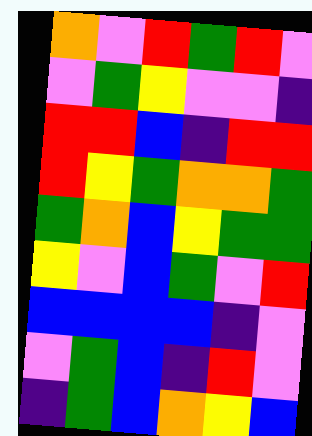[["orange", "violet", "red", "green", "red", "violet"], ["violet", "green", "yellow", "violet", "violet", "indigo"], ["red", "red", "blue", "indigo", "red", "red"], ["red", "yellow", "green", "orange", "orange", "green"], ["green", "orange", "blue", "yellow", "green", "green"], ["yellow", "violet", "blue", "green", "violet", "red"], ["blue", "blue", "blue", "blue", "indigo", "violet"], ["violet", "green", "blue", "indigo", "red", "violet"], ["indigo", "green", "blue", "orange", "yellow", "blue"]]